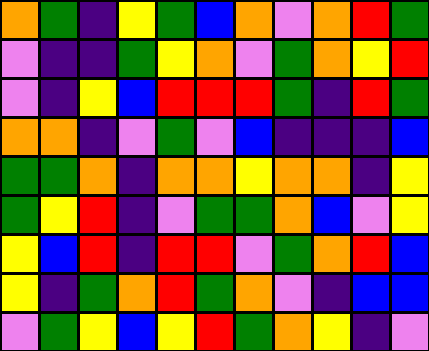[["orange", "green", "indigo", "yellow", "green", "blue", "orange", "violet", "orange", "red", "green"], ["violet", "indigo", "indigo", "green", "yellow", "orange", "violet", "green", "orange", "yellow", "red"], ["violet", "indigo", "yellow", "blue", "red", "red", "red", "green", "indigo", "red", "green"], ["orange", "orange", "indigo", "violet", "green", "violet", "blue", "indigo", "indigo", "indigo", "blue"], ["green", "green", "orange", "indigo", "orange", "orange", "yellow", "orange", "orange", "indigo", "yellow"], ["green", "yellow", "red", "indigo", "violet", "green", "green", "orange", "blue", "violet", "yellow"], ["yellow", "blue", "red", "indigo", "red", "red", "violet", "green", "orange", "red", "blue"], ["yellow", "indigo", "green", "orange", "red", "green", "orange", "violet", "indigo", "blue", "blue"], ["violet", "green", "yellow", "blue", "yellow", "red", "green", "orange", "yellow", "indigo", "violet"]]